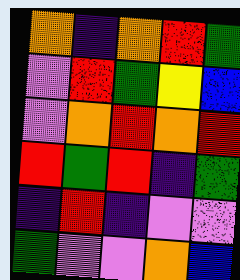[["orange", "indigo", "orange", "red", "green"], ["violet", "red", "green", "yellow", "blue"], ["violet", "orange", "red", "orange", "red"], ["red", "green", "red", "indigo", "green"], ["indigo", "red", "indigo", "violet", "violet"], ["green", "violet", "violet", "orange", "blue"]]